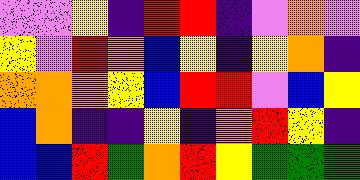[["violet", "violet", "yellow", "indigo", "red", "red", "indigo", "violet", "orange", "violet"], ["yellow", "violet", "red", "orange", "blue", "yellow", "indigo", "yellow", "orange", "indigo"], ["orange", "orange", "orange", "yellow", "blue", "red", "red", "violet", "blue", "yellow"], ["blue", "orange", "indigo", "indigo", "yellow", "indigo", "orange", "red", "yellow", "indigo"], ["blue", "blue", "red", "green", "orange", "red", "yellow", "green", "green", "green"]]